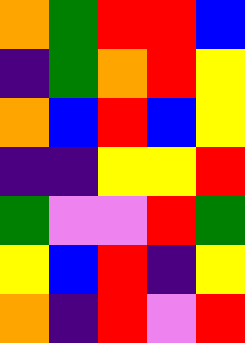[["orange", "green", "red", "red", "blue"], ["indigo", "green", "orange", "red", "yellow"], ["orange", "blue", "red", "blue", "yellow"], ["indigo", "indigo", "yellow", "yellow", "red"], ["green", "violet", "violet", "red", "green"], ["yellow", "blue", "red", "indigo", "yellow"], ["orange", "indigo", "red", "violet", "red"]]